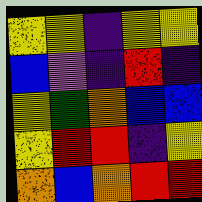[["yellow", "yellow", "indigo", "yellow", "yellow"], ["blue", "violet", "indigo", "red", "indigo"], ["yellow", "green", "orange", "blue", "blue"], ["yellow", "red", "red", "indigo", "yellow"], ["orange", "blue", "orange", "red", "red"]]